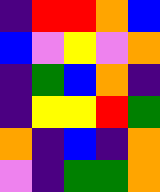[["indigo", "red", "red", "orange", "blue"], ["blue", "violet", "yellow", "violet", "orange"], ["indigo", "green", "blue", "orange", "indigo"], ["indigo", "yellow", "yellow", "red", "green"], ["orange", "indigo", "blue", "indigo", "orange"], ["violet", "indigo", "green", "green", "orange"]]